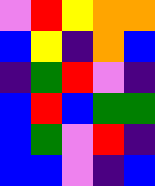[["violet", "red", "yellow", "orange", "orange"], ["blue", "yellow", "indigo", "orange", "blue"], ["indigo", "green", "red", "violet", "indigo"], ["blue", "red", "blue", "green", "green"], ["blue", "green", "violet", "red", "indigo"], ["blue", "blue", "violet", "indigo", "blue"]]